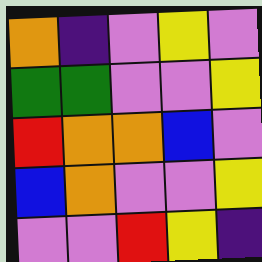[["orange", "indigo", "violet", "yellow", "violet"], ["green", "green", "violet", "violet", "yellow"], ["red", "orange", "orange", "blue", "violet"], ["blue", "orange", "violet", "violet", "yellow"], ["violet", "violet", "red", "yellow", "indigo"]]